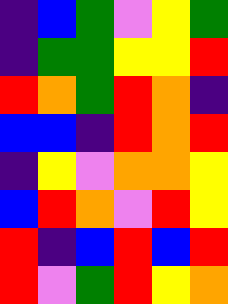[["indigo", "blue", "green", "violet", "yellow", "green"], ["indigo", "green", "green", "yellow", "yellow", "red"], ["red", "orange", "green", "red", "orange", "indigo"], ["blue", "blue", "indigo", "red", "orange", "red"], ["indigo", "yellow", "violet", "orange", "orange", "yellow"], ["blue", "red", "orange", "violet", "red", "yellow"], ["red", "indigo", "blue", "red", "blue", "red"], ["red", "violet", "green", "red", "yellow", "orange"]]